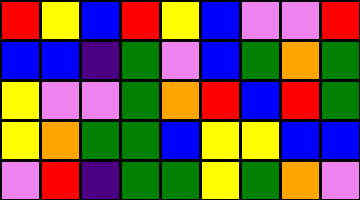[["red", "yellow", "blue", "red", "yellow", "blue", "violet", "violet", "red"], ["blue", "blue", "indigo", "green", "violet", "blue", "green", "orange", "green"], ["yellow", "violet", "violet", "green", "orange", "red", "blue", "red", "green"], ["yellow", "orange", "green", "green", "blue", "yellow", "yellow", "blue", "blue"], ["violet", "red", "indigo", "green", "green", "yellow", "green", "orange", "violet"]]